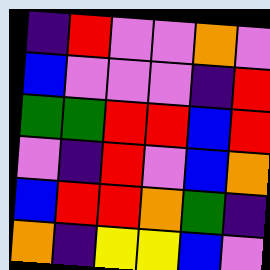[["indigo", "red", "violet", "violet", "orange", "violet"], ["blue", "violet", "violet", "violet", "indigo", "red"], ["green", "green", "red", "red", "blue", "red"], ["violet", "indigo", "red", "violet", "blue", "orange"], ["blue", "red", "red", "orange", "green", "indigo"], ["orange", "indigo", "yellow", "yellow", "blue", "violet"]]